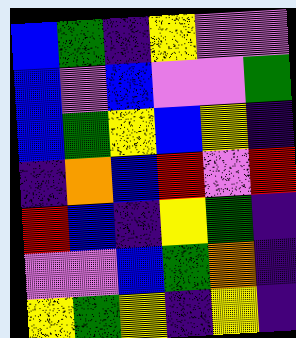[["blue", "green", "indigo", "yellow", "violet", "violet"], ["blue", "violet", "blue", "violet", "violet", "green"], ["blue", "green", "yellow", "blue", "yellow", "indigo"], ["indigo", "orange", "blue", "red", "violet", "red"], ["red", "blue", "indigo", "yellow", "green", "indigo"], ["violet", "violet", "blue", "green", "orange", "indigo"], ["yellow", "green", "yellow", "indigo", "yellow", "indigo"]]